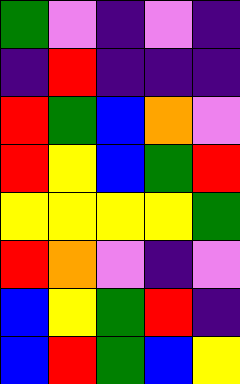[["green", "violet", "indigo", "violet", "indigo"], ["indigo", "red", "indigo", "indigo", "indigo"], ["red", "green", "blue", "orange", "violet"], ["red", "yellow", "blue", "green", "red"], ["yellow", "yellow", "yellow", "yellow", "green"], ["red", "orange", "violet", "indigo", "violet"], ["blue", "yellow", "green", "red", "indigo"], ["blue", "red", "green", "blue", "yellow"]]